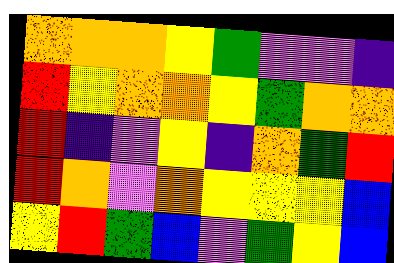[["orange", "orange", "orange", "yellow", "green", "violet", "violet", "indigo"], ["red", "yellow", "orange", "orange", "yellow", "green", "orange", "orange"], ["red", "indigo", "violet", "yellow", "indigo", "orange", "green", "red"], ["red", "orange", "violet", "orange", "yellow", "yellow", "yellow", "blue"], ["yellow", "red", "green", "blue", "violet", "green", "yellow", "blue"]]